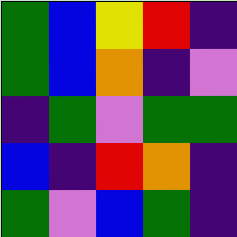[["green", "blue", "yellow", "red", "indigo"], ["green", "blue", "orange", "indigo", "violet"], ["indigo", "green", "violet", "green", "green"], ["blue", "indigo", "red", "orange", "indigo"], ["green", "violet", "blue", "green", "indigo"]]